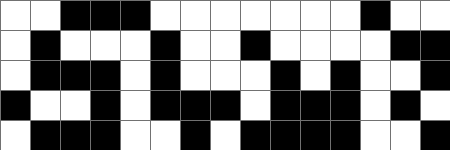[["white", "white", "black", "black", "black", "white", "white", "white", "white", "white", "white", "white", "black", "white", "white"], ["white", "black", "white", "white", "white", "black", "white", "white", "black", "white", "white", "white", "white", "black", "black"], ["white", "black", "black", "black", "white", "black", "white", "white", "white", "black", "white", "black", "white", "white", "black"], ["black", "white", "white", "black", "white", "black", "black", "black", "white", "black", "black", "black", "white", "black", "white"], ["white", "black", "black", "black", "white", "white", "black", "white", "black", "black", "black", "black", "white", "white", "black"]]